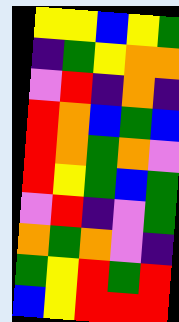[["yellow", "yellow", "blue", "yellow", "green"], ["indigo", "green", "yellow", "orange", "orange"], ["violet", "red", "indigo", "orange", "indigo"], ["red", "orange", "blue", "green", "blue"], ["red", "orange", "green", "orange", "violet"], ["red", "yellow", "green", "blue", "green"], ["violet", "red", "indigo", "violet", "green"], ["orange", "green", "orange", "violet", "indigo"], ["green", "yellow", "red", "green", "red"], ["blue", "yellow", "red", "red", "red"]]